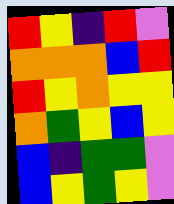[["red", "yellow", "indigo", "red", "violet"], ["orange", "orange", "orange", "blue", "red"], ["red", "yellow", "orange", "yellow", "yellow"], ["orange", "green", "yellow", "blue", "yellow"], ["blue", "indigo", "green", "green", "violet"], ["blue", "yellow", "green", "yellow", "violet"]]